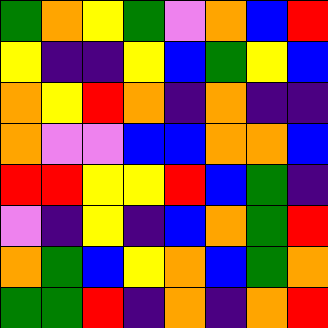[["green", "orange", "yellow", "green", "violet", "orange", "blue", "red"], ["yellow", "indigo", "indigo", "yellow", "blue", "green", "yellow", "blue"], ["orange", "yellow", "red", "orange", "indigo", "orange", "indigo", "indigo"], ["orange", "violet", "violet", "blue", "blue", "orange", "orange", "blue"], ["red", "red", "yellow", "yellow", "red", "blue", "green", "indigo"], ["violet", "indigo", "yellow", "indigo", "blue", "orange", "green", "red"], ["orange", "green", "blue", "yellow", "orange", "blue", "green", "orange"], ["green", "green", "red", "indigo", "orange", "indigo", "orange", "red"]]